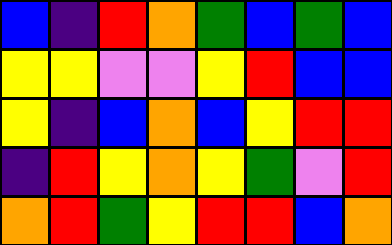[["blue", "indigo", "red", "orange", "green", "blue", "green", "blue"], ["yellow", "yellow", "violet", "violet", "yellow", "red", "blue", "blue"], ["yellow", "indigo", "blue", "orange", "blue", "yellow", "red", "red"], ["indigo", "red", "yellow", "orange", "yellow", "green", "violet", "red"], ["orange", "red", "green", "yellow", "red", "red", "blue", "orange"]]